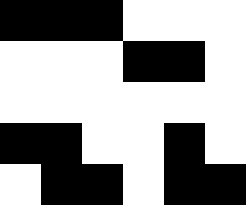[["black", "black", "black", "white", "white", "white"], ["white", "white", "white", "black", "black", "white"], ["white", "white", "white", "white", "white", "white"], ["black", "black", "white", "white", "black", "white"], ["white", "black", "black", "white", "black", "black"]]